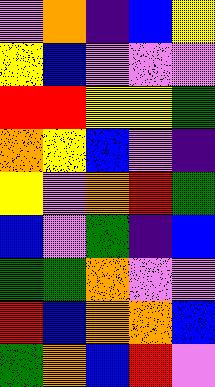[["violet", "orange", "indigo", "blue", "yellow"], ["yellow", "blue", "violet", "violet", "violet"], ["red", "red", "yellow", "yellow", "green"], ["orange", "yellow", "blue", "violet", "indigo"], ["yellow", "violet", "orange", "red", "green"], ["blue", "violet", "green", "indigo", "blue"], ["green", "green", "orange", "violet", "violet"], ["red", "blue", "orange", "orange", "blue"], ["green", "orange", "blue", "red", "violet"]]